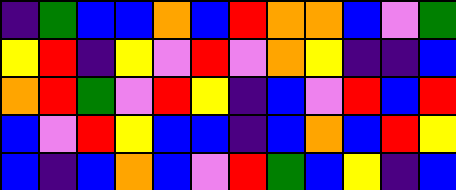[["indigo", "green", "blue", "blue", "orange", "blue", "red", "orange", "orange", "blue", "violet", "green"], ["yellow", "red", "indigo", "yellow", "violet", "red", "violet", "orange", "yellow", "indigo", "indigo", "blue"], ["orange", "red", "green", "violet", "red", "yellow", "indigo", "blue", "violet", "red", "blue", "red"], ["blue", "violet", "red", "yellow", "blue", "blue", "indigo", "blue", "orange", "blue", "red", "yellow"], ["blue", "indigo", "blue", "orange", "blue", "violet", "red", "green", "blue", "yellow", "indigo", "blue"]]